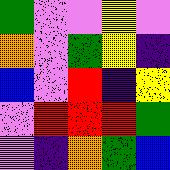[["green", "violet", "violet", "yellow", "violet"], ["orange", "violet", "green", "yellow", "indigo"], ["blue", "violet", "red", "indigo", "yellow"], ["violet", "red", "red", "red", "green"], ["violet", "indigo", "orange", "green", "blue"]]